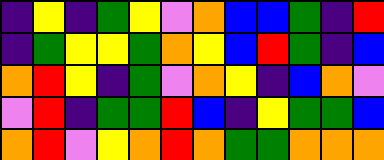[["indigo", "yellow", "indigo", "green", "yellow", "violet", "orange", "blue", "blue", "green", "indigo", "red"], ["indigo", "green", "yellow", "yellow", "green", "orange", "yellow", "blue", "red", "green", "indigo", "blue"], ["orange", "red", "yellow", "indigo", "green", "violet", "orange", "yellow", "indigo", "blue", "orange", "violet"], ["violet", "red", "indigo", "green", "green", "red", "blue", "indigo", "yellow", "green", "green", "blue"], ["orange", "red", "violet", "yellow", "orange", "red", "orange", "green", "green", "orange", "orange", "orange"]]